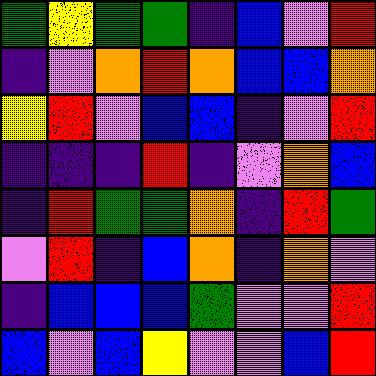[["green", "yellow", "green", "green", "indigo", "blue", "violet", "red"], ["indigo", "violet", "orange", "red", "orange", "blue", "blue", "orange"], ["yellow", "red", "violet", "blue", "blue", "indigo", "violet", "red"], ["indigo", "indigo", "indigo", "red", "indigo", "violet", "orange", "blue"], ["indigo", "red", "green", "green", "orange", "indigo", "red", "green"], ["violet", "red", "indigo", "blue", "orange", "indigo", "orange", "violet"], ["indigo", "blue", "blue", "blue", "green", "violet", "violet", "red"], ["blue", "violet", "blue", "yellow", "violet", "violet", "blue", "red"]]